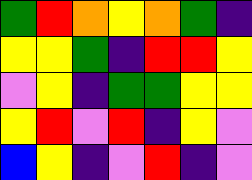[["green", "red", "orange", "yellow", "orange", "green", "indigo"], ["yellow", "yellow", "green", "indigo", "red", "red", "yellow"], ["violet", "yellow", "indigo", "green", "green", "yellow", "yellow"], ["yellow", "red", "violet", "red", "indigo", "yellow", "violet"], ["blue", "yellow", "indigo", "violet", "red", "indigo", "violet"]]